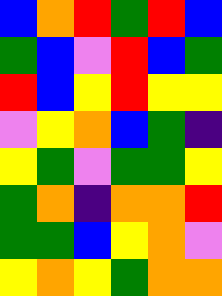[["blue", "orange", "red", "green", "red", "blue"], ["green", "blue", "violet", "red", "blue", "green"], ["red", "blue", "yellow", "red", "yellow", "yellow"], ["violet", "yellow", "orange", "blue", "green", "indigo"], ["yellow", "green", "violet", "green", "green", "yellow"], ["green", "orange", "indigo", "orange", "orange", "red"], ["green", "green", "blue", "yellow", "orange", "violet"], ["yellow", "orange", "yellow", "green", "orange", "orange"]]